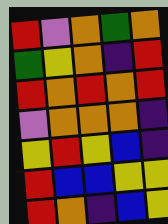[["red", "violet", "orange", "green", "orange"], ["green", "yellow", "orange", "indigo", "red"], ["red", "orange", "red", "orange", "red"], ["violet", "orange", "orange", "orange", "indigo"], ["yellow", "red", "yellow", "blue", "indigo"], ["red", "blue", "blue", "yellow", "yellow"], ["red", "orange", "indigo", "blue", "yellow"]]